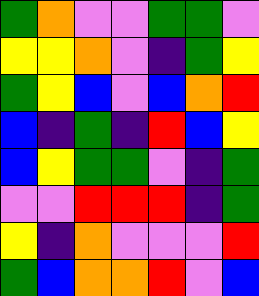[["green", "orange", "violet", "violet", "green", "green", "violet"], ["yellow", "yellow", "orange", "violet", "indigo", "green", "yellow"], ["green", "yellow", "blue", "violet", "blue", "orange", "red"], ["blue", "indigo", "green", "indigo", "red", "blue", "yellow"], ["blue", "yellow", "green", "green", "violet", "indigo", "green"], ["violet", "violet", "red", "red", "red", "indigo", "green"], ["yellow", "indigo", "orange", "violet", "violet", "violet", "red"], ["green", "blue", "orange", "orange", "red", "violet", "blue"]]